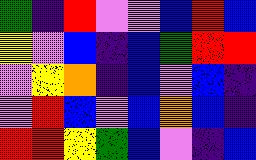[["green", "indigo", "red", "violet", "violet", "blue", "red", "blue"], ["yellow", "violet", "blue", "indigo", "blue", "green", "red", "red"], ["violet", "yellow", "orange", "indigo", "blue", "violet", "blue", "indigo"], ["violet", "red", "blue", "violet", "blue", "orange", "blue", "indigo"], ["red", "red", "yellow", "green", "blue", "violet", "indigo", "blue"]]